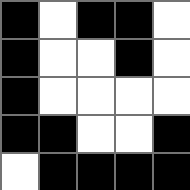[["black", "white", "black", "black", "white"], ["black", "white", "white", "black", "white"], ["black", "white", "white", "white", "white"], ["black", "black", "white", "white", "black"], ["white", "black", "black", "black", "black"]]